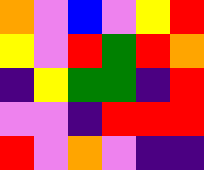[["orange", "violet", "blue", "violet", "yellow", "red"], ["yellow", "violet", "red", "green", "red", "orange"], ["indigo", "yellow", "green", "green", "indigo", "red"], ["violet", "violet", "indigo", "red", "red", "red"], ["red", "violet", "orange", "violet", "indigo", "indigo"]]